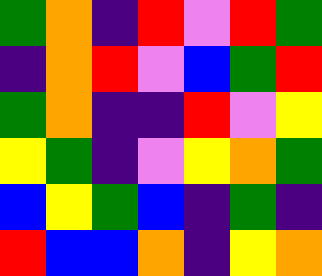[["green", "orange", "indigo", "red", "violet", "red", "green"], ["indigo", "orange", "red", "violet", "blue", "green", "red"], ["green", "orange", "indigo", "indigo", "red", "violet", "yellow"], ["yellow", "green", "indigo", "violet", "yellow", "orange", "green"], ["blue", "yellow", "green", "blue", "indigo", "green", "indigo"], ["red", "blue", "blue", "orange", "indigo", "yellow", "orange"]]